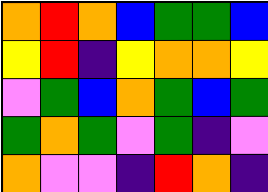[["orange", "red", "orange", "blue", "green", "green", "blue"], ["yellow", "red", "indigo", "yellow", "orange", "orange", "yellow"], ["violet", "green", "blue", "orange", "green", "blue", "green"], ["green", "orange", "green", "violet", "green", "indigo", "violet"], ["orange", "violet", "violet", "indigo", "red", "orange", "indigo"]]